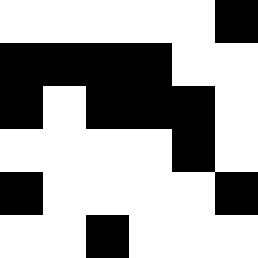[["white", "white", "white", "white", "white", "black"], ["black", "black", "black", "black", "white", "white"], ["black", "white", "black", "black", "black", "white"], ["white", "white", "white", "white", "black", "white"], ["black", "white", "white", "white", "white", "black"], ["white", "white", "black", "white", "white", "white"]]